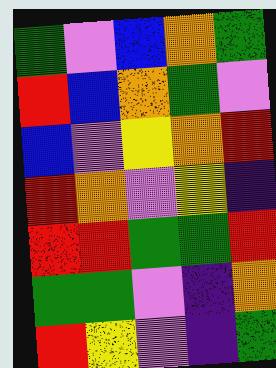[["green", "violet", "blue", "orange", "green"], ["red", "blue", "orange", "green", "violet"], ["blue", "violet", "yellow", "orange", "red"], ["red", "orange", "violet", "yellow", "indigo"], ["red", "red", "green", "green", "red"], ["green", "green", "violet", "indigo", "orange"], ["red", "yellow", "violet", "indigo", "green"]]